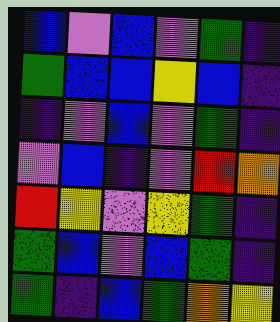[["blue", "violet", "blue", "violet", "green", "indigo"], ["green", "blue", "blue", "yellow", "blue", "indigo"], ["indigo", "violet", "blue", "violet", "green", "indigo"], ["violet", "blue", "indigo", "violet", "red", "orange"], ["red", "yellow", "violet", "yellow", "green", "indigo"], ["green", "blue", "violet", "blue", "green", "indigo"], ["green", "indigo", "blue", "green", "orange", "yellow"]]